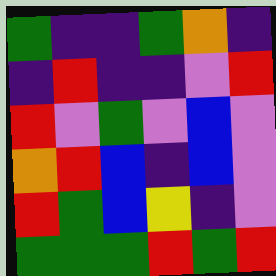[["green", "indigo", "indigo", "green", "orange", "indigo"], ["indigo", "red", "indigo", "indigo", "violet", "red"], ["red", "violet", "green", "violet", "blue", "violet"], ["orange", "red", "blue", "indigo", "blue", "violet"], ["red", "green", "blue", "yellow", "indigo", "violet"], ["green", "green", "green", "red", "green", "red"]]